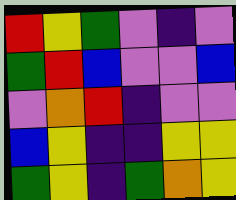[["red", "yellow", "green", "violet", "indigo", "violet"], ["green", "red", "blue", "violet", "violet", "blue"], ["violet", "orange", "red", "indigo", "violet", "violet"], ["blue", "yellow", "indigo", "indigo", "yellow", "yellow"], ["green", "yellow", "indigo", "green", "orange", "yellow"]]